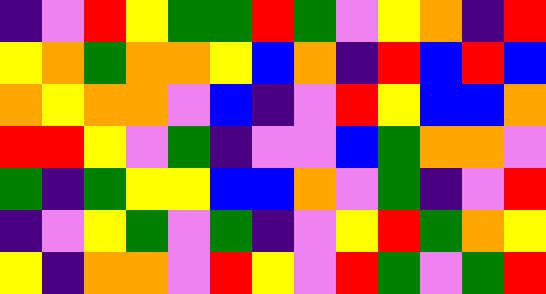[["indigo", "violet", "red", "yellow", "green", "green", "red", "green", "violet", "yellow", "orange", "indigo", "red"], ["yellow", "orange", "green", "orange", "orange", "yellow", "blue", "orange", "indigo", "red", "blue", "red", "blue"], ["orange", "yellow", "orange", "orange", "violet", "blue", "indigo", "violet", "red", "yellow", "blue", "blue", "orange"], ["red", "red", "yellow", "violet", "green", "indigo", "violet", "violet", "blue", "green", "orange", "orange", "violet"], ["green", "indigo", "green", "yellow", "yellow", "blue", "blue", "orange", "violet", "green", "indigo", "violet", "red"], ["indigo", "violet", "yellow", "green", "violet", "green", "indigo", "violet", "yellow", "red", "green", "orange", "yellow"], ["yellow", "indigo", "orange", "orange", "violet", "red", "yellow", "violet", "red", "green", "violet", "green", "red"]]